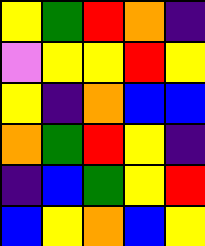[["yellow", "green", "red", "orange", "indigo"], ["violet", "yellow", "yellow", "red", "yellow"], ["yellow", "indigo", "orange", "blue", "blue"], ["orange", "green", "red", "yellow", "indigo"], ["indigo", "blue", "green", "yellow", "red"], ["blue", "yellow", "orange", "blue", "yellow"]]